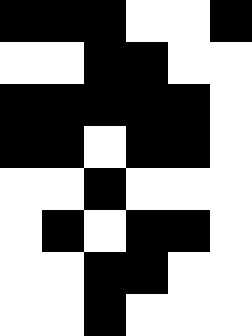[["black", "black", "black", "white", "white", "black"], ["white", "white", "black", "black", "white", "white"], ["black", "black", "black", "black", "black", "white"], ["black", "black", "white", "black", "black", "white"], ["white", "white", "black", "white", "white", "white"], ["white", "black", "white", "black", "black", "white"], ["white", "white", "black", "black", "white", "white"], ["white", "white", "black", "white", "white", "white"]]